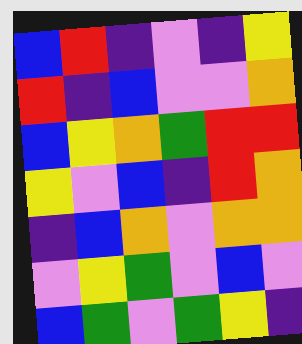[["blue", "red", "indigo", "violet", "indigo", "yellow"], ["red", "indigo", "blue", "violet", "violet", "orange"], ["blue", "yellow", "orange", "green", "red", "red"], ["yellow", "violet", "blue", "indigo", "red", "orange"], ["indigo", "blue", "orange", "violet", "orange", "orange"], ["violet", "yellow", "green", "violet", "blue", "violet"], ["blue", "green", "violet", "green", "yellow", "indigo"]]